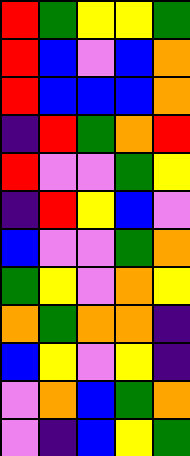[["red", "green", "yellow", "yellow", "green"], ["red", "blue", "violet", "blue", "orange"], ["red", "blue", "blue", "blue", "orange"], ["indigo", "red", "green", "orange", "red"], ["red", "violet", "violet", "green", "yellow"], ["indigo", "red", "yellow", "blue", "violet"], ["blue", "violet", "violet", "green", "orange"], ["green", "yellow", "violet", "orange", "yellow"], ["orange", "green", "orange", "orange", "indigo"], ["blue", "yellow", "violet", "yellow", "indigo"], ["violet", "orange", "blue", "green", "orange"], ["violet", "indigo", "blue", "yellow", "green"]]